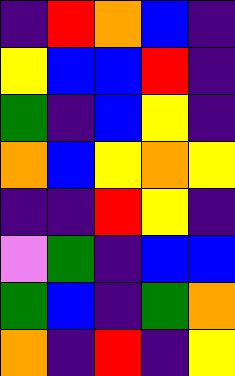[["indigo", "red", "orange", "blue", "indigo"], ["yellow", "blue", "blue", "red", "indigo"], ["green", "indigo", "blue", "yellow", "indigo"], ["orange", "blue", "yellow", "orange", "yellow"], ["indigo", "indigo", "red", "yellow", "indigo"], ["violet", "green", "indigo", "blue", "blue"], ["green", "blue", "indigo", "green", "orange"], ["orange", "indigo", "red", "indigo", "yellow"]]